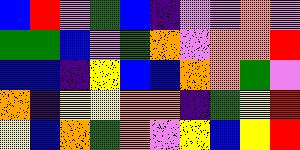[["blue", "red", "violet", "green", "blue", "indigo", "violet", "violet", "orange", "violet"], ["green", "green", "blue", "violet", "green", "orange", "violet", "orange", "orange", "red"], ["blue", "blue", "indigo", "yellow", "blue", "blue", "orange", "orange", "green", "violet"], ["orange", "indigo", "yellow", "yellow", "orange", "orange", "indigo", "green", "yellow", "red"], ["yellow", "blue", "orange", "green", "orange", "violet", "yellow", "blue", "yellow", "red"]]